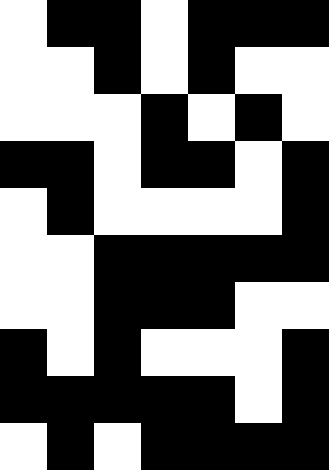[["white", "black", "black", "white", "black", "black", "black"], ["white", "white", "black", "white", "black", "white", "white"], ["white", "white", "white", "black", "white", "black", "white"], ["black", "black", "white", "black", "black", "white", "black"], ["white", "black", "white", "white", "white", "white", "black"], ["white", "white", "black", "black", "black", "black", "black"], ["white", "white", "black", "black", "black", "white", "white"], ["black", "white", "black", "white", "white", "white", "black"], ["black", "black", "black", "black", "black", "white", "black"], ["white", "black", "white", "black", "black", "black", "black"]]